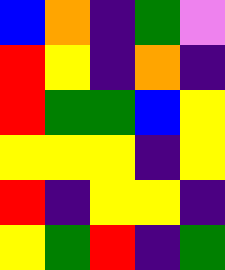[["blue", "orange", "indigo", "green", "violet"], ["red", "yellow", "indigo", "orange", "indigo"], ["red", "green", "green", "blue", "yellow"], ["yellow", "yellow", "yellow", "indigo", "yellow"], ["red", "indigo", "yellow", "yellow", "indigo"], ["yellow", "green", "red", "indigo", "green"]]